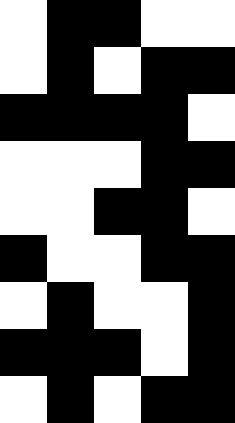[["white", "black", "black", "white", "white"], ["white", "black", "white", "black", "black"], ["black", "black", "black", "black", "white"], ["white", "white", "white", "black", "black"], ["white", "white", "black", "black", "white"], ["black", "white", "white", "black", "black"], ["white", "black", "white", "white", "black"], ["black", "black", "black", "white", "black"], ["white", "black", "white", "black", "black"]]